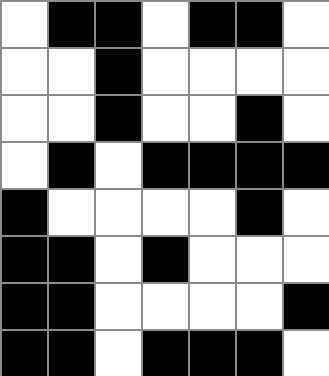[["white", "black", "black", "white", "black", "black", "white"], ["white", "white", "black", "white", "white", "white", "white"], ["white", "white", "black", "white", "white", "black", "white"], ["white", "black", "white", "black", "black", "black", "black"], ["black", "white", "white", "white", "white", "black", "white"], ["black", "black", "white", "black", "white", "white", "white"], ["black", "black", "white", "white", "white", "white", "black"], ["black", "black", "white", "black", "black", "black", "white"]]